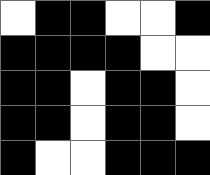[["white", "black", "black", "white", "white", "black"], ["black", "black", "black", "black", "white", "white"], ["black", "black", "white", "black", "black", "white"], ["black", "black", "white", "black", "black", "white"], ["black", "white", "white", "black", "black", "black"]]